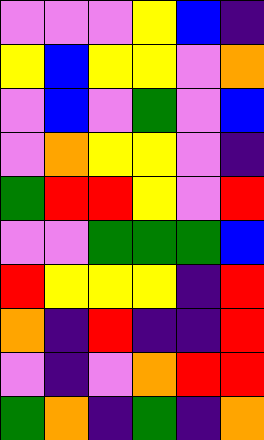[["violet", "violet", "violet", "yellow", "blue", "indigo"], ["yellow", "blue", "yellow", "yellow", "violet", "orange"], ["violet", "blue", "violet", "green", "violet", "blue"], ["violet", "orange", "yellow", "yellow", "violet", "indigo"], ["green", "red", "red", "yellow", "violet", "red"], ["violet", "violet", "green", "green", "green", "blue"], ["red", "yellow", "yellow", "yellow", "indigo", "red"], ["orange", "indigo", "red", "indigo", "indigo", "red"], ["violet", "indigo", "violet", "orange", "red", "red"], ["green", "orange", "indigo", "green", "indigo", "orange"]]